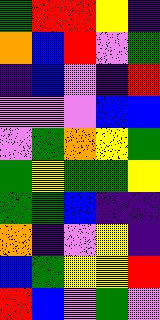[["green", "red", "red", "yellow", "indigo"], ["orange", "blue", "red", "violet", "green"], ["indigo", "blue", "violet", "indigo", "red"], ["violet", "violet", "violet", "blue", "blue"], ["violet", "green", "orange", "yellow", "green"], ["green", "yellow", "green", "green", "yellow"], ["green", "green", "blue", "indigo", "indigo"], ["orange", "indigo", "violet", "yellow", "indigo"], ["blue", "green", "yellow", "yellow", "red"], ["red", "blue", "violet", "green", "violet"]]